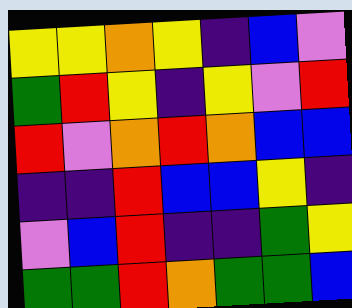[["yellow", "yellow", "orange", "yellow", "indigo", "blue", "violet"], ["green", "red", "yellow", "indigo", "yellow", "violet", "red"], ["red", "violet", "orange", "red", "orange", "blue", "blue"], ["indigo", "indigo", "red", "blue", "blue", "yellow", "indigo"], ["violet", "blue", "red", "indigo", "indigo", "green", "yellow"], ["green", "green", "red", "orange", "green", "green", "blue"]]